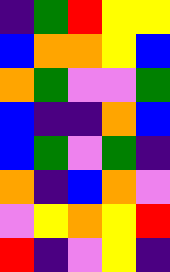[["indigo", "green", "red", "yellow", "yellow"], ["blue", "orange", "orange", "yellow", "blue"], ["orange", "green", "violet", "violet", "green"], ["blue", "indigo", "indigo", "orange", "blue"], ["blue", "green", "violet", "green", "indigo"], ["orange", "indigo", "blue", "orange", "violet"], ["violet", "yellow", "orange", "yellow", "red"], ["red", "indigo", "violet", "yellow", "indigo"]]